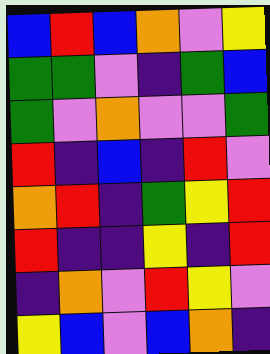[["blue", "red", "blue", "orange", "violet", "yellow"], ["green", "green", "violet", "indigo", "green", "blue"], ["green", "violet", "orange", "violet", "violet", "green"], ["red", "indigo", "blue", "indigo", "red", "violet"], ["orange", "red", "indigo", "green", "yellow", "red"], ["red", "indigo", "indigo", "yellow", "indigo", "red"], ["indigo", "orange", "violet", "red", "yellow", "violet"], ["yellow", "blue", "violet", "blue", "orange", "indigo"]]